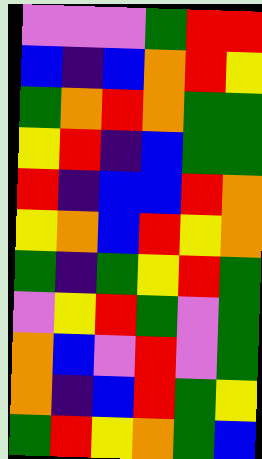[["violet", "violet", "violet", "green", "red", "red"], ["blue", "indigo", "blue", "orange", "red", "yellow"], ["green", "orange", "red", "orange", "green", "green"], ["yellow", "red", "indigo", "blue", "green", "green"], ["red", "indigo", "blue", "blue", "red", "orange"], ["yellow", "orange", "blue", "red", "yellow", "orange"], ["green", "indigo", "green", "yellow", "red", "green"], ["violet", "yellow", "red", "green", "violet", "green"], ["orange", "blue", "violet", "red", "violet", "green"], ["orange", "indigo", "blue", "red", "green", "yellow"], ["green", "red", "yellow", "orange", "green", "blue"]]